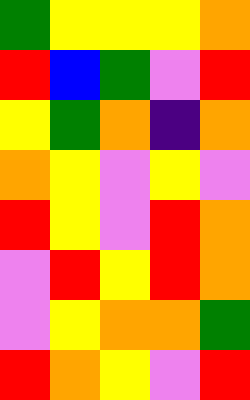[["green", "yellow", "yellow", "yellow", "orange"], ["red", "blue", "green", "violet", "red"], ["yellow", "green", "orange", "indigo", "orange"], ["orange", "yellow", "violet", "yellow", "violet"], ["red", "yellow", "violet", "red", "orange"], ["violet", "red", "yellow", "red", "orange"], ["violet", "yellow", "orange", "orange", "green"], ["red", "orange", "yellow", "violet", "red"]]